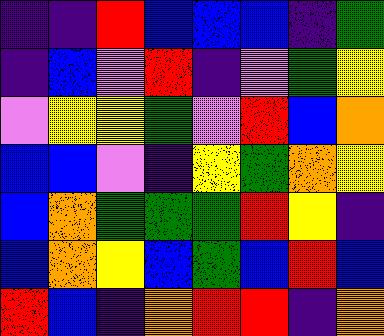[["indigo", "indigo", "red", "blue", "blue", "blue", "indigo", "green"], ["indigo", "blue", "violet", "red", "indigo", "violet", "green", "yellow"], ["violet", "yellow", "yellow", "green", "violet", "red", "blue", "orange"], ["blue", "blue", "violet", "indigo", "yellow", "green", "orange", "yellow"], ["blue", "orange", "green", "green", "green", "red", "yellow", "indigo"], ["blue", "orange", "yellow", "blue", "green", "blue", "red", "blue"], ["red", "blue", "indigo", "orange", "red", "red", "indigo", "orange"]]